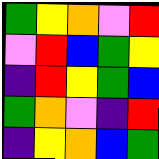[["green", "yellow", "orange", "violet", "red"], ["violet", "red", "blue", "green", "yellow"], ["indigo", "red", "yellow", "green", "blue"], ["green", "orange", "violet", "indigo", "red"], ["indigo", "yellow", "orange", "blue", "green"]]